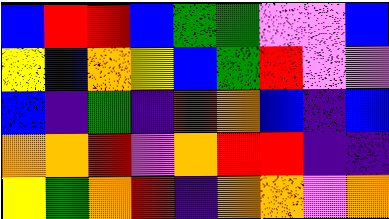[["blue", "red", "red", "blue", "green", "green", "violet", "violet", "blue"], ["yellow", "blue", "orange", "yellow", "blue", "green", "red", "violet", "violet"], ["blue", "indigo", "green", "indigo", "red", "orange", "blue", "indigo", "blue"], ["orange", "orange", "red", "violet", "orange", "red", "red", "indigo", "indigo"], ["yellow", "green", "orange", "red", "indigo", "orange", "orange", "violet", "orange"]]